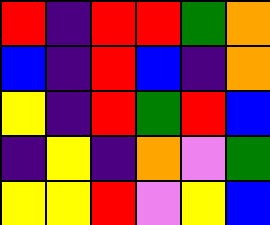[["red", "indigo", "red", "red", "green", "orange"], ["blue", "indigo", "red", "blue", "indigo", "orange"], ["yellow", "indigo", "red", "green", "red", "blue"], ["indigo", "yellow", "indigo", "orange", "violet", "green"], ["yellow", "yellow", "red", "violet", "yellow", "blue"]]